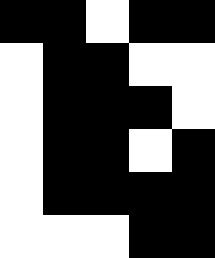[["black", "black", "white", "black", "black"], ["white", "black", "black", "white", "white"], ["white", "black", "black", "black", "white"], ["white", "black", "black", "white", "black"], ["white", "black", "black", "black", "black"], ["white", "white", "white", "black", "black"]]